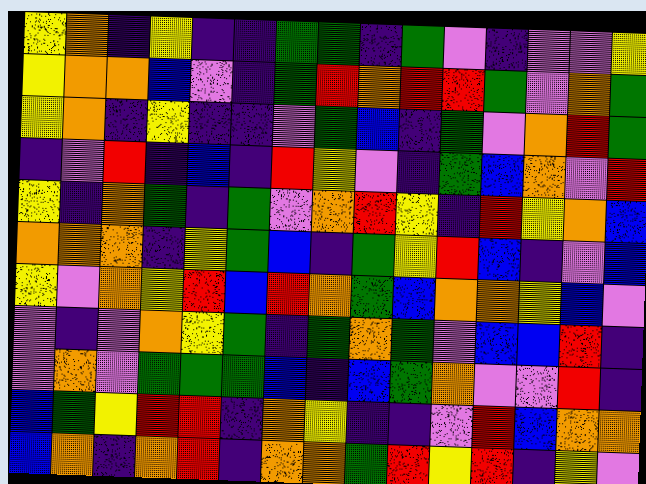[["yellow", "orange", "indigo", "yellow", "indigo", "indigo", "green", "green", "indigo", "green", "violet", "indigo", "violet", "violet", "yellow"], ["yellow", "orange", "orange", "blue", "violet", "indigo", "green", "red", "orange", "red", "red", "green", "violet", "orange", "green"], ["yellow", "orange", "indigo", "yellow", "indigo", "indigo", "violet", "green", "blue", "indigo", "green", "violet", "orange", "red", "green"], ["indigo", "violet", "red", "indigo", "blue", "indigo", "red", "yellow", "violet", "indigo", "green", "blue", "orange", "violet", "red"], ["yellow", "indigo", "orange", "green", "indigo", "green", "violet", "orange", "red", "yellow", "indigo", "red", "yellow", "orange", "blue"], ["orange", "orange", "orange", "indigo", "yellow", "green", "blue", "indigo", "green", "yellow", "red", "blue", "indigo", "violet", "blue"], ["yellow", "violet", "orange", "yellow", "red", "blue", "red", "orange", "green", "blue", "orange", "orange", "yellow", "blue", "violet"], ["violet", "indigo", "violet", "orange", "yellow", "green", "indigo", "green", "orange", "green", "violet", "blue", "blue", "red", "indigo"], ["violet", "orange", "violet", "green", "green", "green", "blue", "indigo", "blue", "green", "orange", "violet", "violet", "red", "indigo"], ["blue", "green", "yellow", "red", "red", "indigo", "orange", "yellow", "indigo", "indigo", "violet", "red", "blue", "orange", "orange"], ["blue", "orange", "indigo", "orange", "red", "indigo", "orange", "orange", "green", "red", "yellow", "red", "indigo", "yellow", "violet"]]